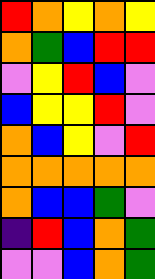[["red", "orange", "yellow", "orange", "yellow"], ["orange", "green", "blue", "red", "red"], ["violet", "yellow", "red", "blue", "violet"], ["blue", "yellow", "yellow", "red", "violet"], ["orange", "blue", "yellow", "violet", "red"], ["orange", "orange", "orange", "orange", "orange"], ["orange", "blue", "blue", "green", "violet"], ["indigo", "red", "blue", "orange", "green"], ["violet", "violet", "blue", "orange", "green"]]